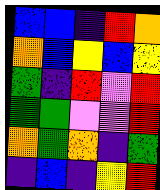[["blue", "blue", "indigo", "red", "orange"], ["orange", "blue", "yellow", "blue", "yellow"], ["green", "indigo", "red", "violet", "red"], ["green", "green", "violet", "violet", "red"], ["orange", "green", "orange", "indigo", "green"], ["indigo", "blue", "indigo", "yellow", "red"]]